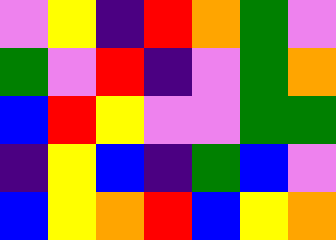[["violet", "yellow", "indigo", "red", "orange", "green", "violet"], ["green", "violet", "red", "indigo", "violet", "green", "orange"], ["blue", "red", "yellow", "violet", "violet", "green", "green"], ["indigo", "yellow", "blue", "indigo", "green", "blue", "violet"], ["blue", "yellow", "orange", "red", "blue", "yellow", "orange"]]